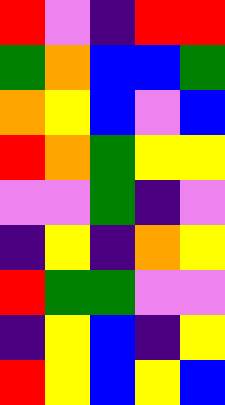[["red", "violet", "indigo", "red", "red"], ["green", "orange", "blue", "blue", "green"], ["orange", "yellow", "blue", "violet", "blue"], ["red", "orange", "green", "yellow", "yellow"], ["violet", "violet", "green", "indigo", "violet"], ["indigo", "yellow", "indigo", "orange", "yellow"], ["red", "green", "green", "violet", "violet"], ["indigo", "yellow", "blue", "indigo", "yellow"], ["red", "yellow", "blue", "yellow", "blue"]]